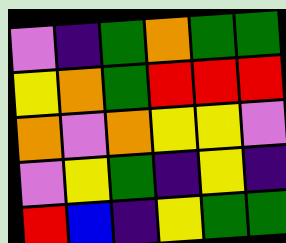[["violet", "indigo", "green", "orange", "green", "green"], ["yellow", "orange", "green", "red", "red", "red"], ["orange", "violet", "orange", "yellow", "yellow", "violet"], ["violet", "yellow", "green", "indigo", "yellow", "indigo"], ["red", "blue", "indigo", "yellow", "green", "green"]]